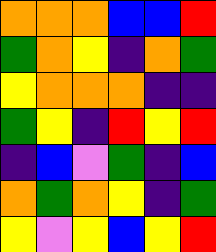[["orange", "orange", "orange", "blue", "blue", "red"], ["green", "orange", "yellow", "indigo", "orange", "green"], ["yellow", "orange", "orange", "orange", "indigo", "indigo"], ["green", "yellow", "indigo", "red", "yellow", "red"], ["indigo", "blue", "violet", "green", "indigo", "blue"], ["orange", "green", "orange", "yellow", "indigo", "green"], ["yellow", "violet", "yellow", "blue", "yellow", "red"]]